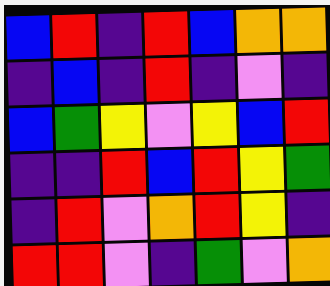[["blue", "red", "indigo", "red", "blue", "orange", "orange"], ["indigo", "blue", "indigo", "red", "indigo", "violet", "indigo"], ["blue", "green", "yellow", "violet", "yellow", "blue", "red"], ["indigo", "indigo", "red", "blue", "red", "yellow", "green"], ["indigo", "red", "violet", "orange", "red", "yellow", "indigo"], ["red", "red", "violet", "indigo", "green", "violet", "orange"]]